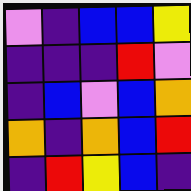[["violet", "indigo", "blue", "blue", "yellow"], ["indigo", "indigo", "indigo", "red", "violet"], ["indigo", "blue", "violet", "blue", "orange"], ["orange", "indigo", "orange", "blue", "red"], ["indigo", "red", "yellow", "blue", "indigo"]]